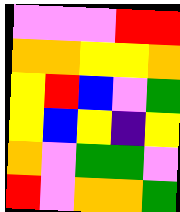[["violet", "violet", "violet", "red", "red"], ["orange", "orange", "yellow", "yellow", "orange"], ["yellow", "red", "blue", "violet", "green"], ["yellow", "blue", "yellow", "indigo", "yellow"], ["orange", "violet", "green", "green", "violet"], ["red", "violet", "orange", "orange", "green"]]